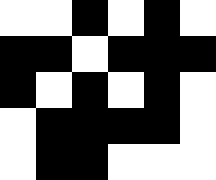[["white", "white", "black", "white", "black", "white"], ["black", "black", "white", "black", "black", "black"], ["black", "white", "black", "white", "black", "white"], ["white", "black", "black", "black", "black", "white"], ["white", "black", "black", "white", "white", "white"]]